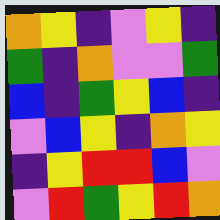[["orange", "yellow", "indigo", "violet", "yellow", "indigo"], ["green", "indigo", "orange", "violet", "violet", "green"], ["blue", "indigo", "green", "yellow", "blue", "indigo"], ["violet", "blue", "yellow", "indigo", "orange", "yellow"], ["indigo", "yellow", "red", "red", "blue", "violet"], ["violet", "red", "green", "yellow", "red", "orange"]]